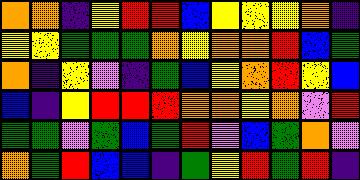[["orange", "orange", "indigo", "yellow", "red", "red", "blue", "yellow", "yellow", "yellow", "orange", "indigo"], ["yellow", "yellow", "green", "green", "green", "orange", "yellow", "orange", "orange", "red", "blue", "green"], ["orange", "indigo", "yellow", "violet", "indigo", "green", "blue", "yellow", "orange", "red", "yellow", "blue"], ["blue", "indigo", "yellow", "red", "red", "red", "orange", "orange", "yellow", "orange", "violet", "red"], ["green", "green", "violet", "green", "blue", "green", "red", "violet", "blue", "green", "orange", "violet"], ["orange", "green", "red", "blue", "blue", "indigo", "green", "yellow", "red", "green", "red", "indigo"]]